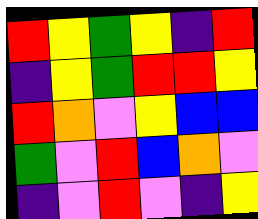[["red", "yellow", "green", "yellow", "indigo", "red"], ["indigo", "yellow", "green", "red", "red", "yellow"], ["red", "orange", "violet", "yellow", "blue", "blue"], ["green", "violet", "red", "blue", "orange", "violet"], ["indigo", "violet", "red", "violet", "indigo", "yellow"]]